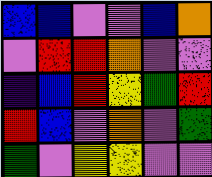[["blue", "blue", "violet", "violet", "blue", "orange"], ["violet", "red", "red", "orange", "violet", "violet"], ["indigo", "blue", "red", "yellow", "green", "red"], ["red", "blue", "violet", "orange", "violet", "green"], ["green", "violet", "yellow", "yellow", "violet", "violet"]]